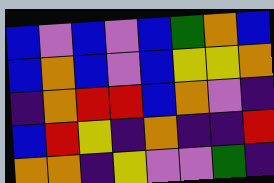[["blue", "violet", "blue", "violet", "blue", "green", "orange", "blue"], ["blue", "orange", "blue", "violet", "blue", "yellow", "yellow", "orange"], ["indigo", "orange", "red", "red", "blue", "orange", "violet", "indigo"], ["blue", "red", "yellow", "indigo", "orange", "indigo", "indigo", "red"], ["orange", "orange", "indigo", "yellow", "violet", "violet", "green", "indigo"]]